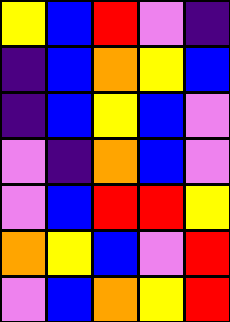[["yellow", "blue", "red", "violet", "indigo"], ["indigo", "blue", "orange", "yellow", "blue"], ["indigo", "blue", "yellow", "blue", "violet"], ["violet", "indigo", "orange", "blue", "violet"], ["violet", "blue", "red", "red", "yellow"], ["orange", "yellow", "blue", "violet", "red"], ["violet", "blue", "orange", "yellow", "red"]]